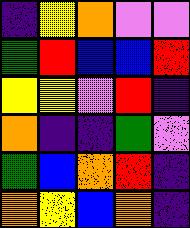[["indigo", "yellow", "orange", "violet", "violet"], ["green", "red", "blue", "blue", "red"], ["yellow", "yellow", "violet", "red", "indigo"], ["orange", "indigo", "indigo", "green", "violet"], ["green", "blue", "orange", "red", "indigo"], ["orange", "yellow", "blue", "orange", "indigo"]]